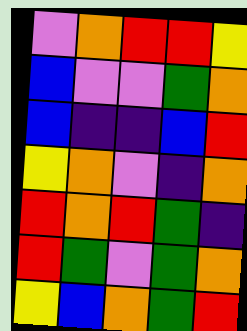[["violet", "orange", "red", "red", "yellow"], ["blue", "violet", "violet", "green", "orange"], ["blue", "indigo", "indigo", "blue", "red"], ["yellow", "orange", "violet", "indigo", "orange"], ["red", "orange", "red", "green", "indigo"], ["red", "green", "violet", "green", "orange"], ["yellow", "blue", "orange", "green", "red"]]